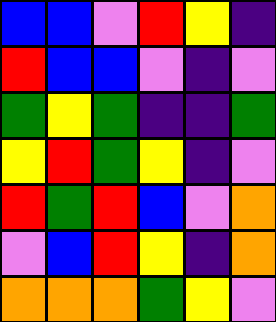[["blue", "blue", "violet", "red", "yellow", "indigo"], ["red", "blue", "blue", "violet", "indigo", "violet"], ["green", "yellow", "green", "indigo", "indigo", "green"], ["yellow", "red", "green", "yellow", "indigo", "violet"], ["red", "green", "red", "blue", "violet", "orange"], ["violet", "blue", "red", "yellow", "indigo", "orange"], ["orange", "orange", "orange", "green", "yellow", "violet"]]